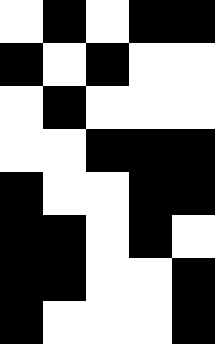[["white", "black", "white", "black", "black"], ["black", "white", "black", "white", "white"], ["white", "black", "white", "white", "white"], ["white", "white", "black", "black", "black"], ["black", "white", "white", "black", "black"], ["black", "black", "white", "black", "white"], ["black", "black", "white", "white", "black"], ["black", "white", "white", "white", "black"]]